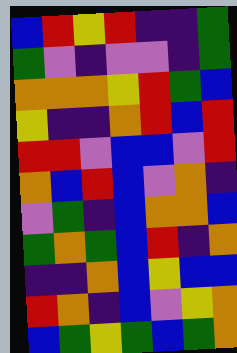[["blue", "red", "yellow", "red", "indigo", "indigo", "green"], ["green", "violet", "indigo", "violet", "violet", "indigo", "green"], ["orange", "orange", "orange", "yellow", "red", "green", "blue"], ["yellow", "indigo", "indigo", "orange", "red", "blue", "red"], ["red", "red", "violet", "blue", "blue", "violet", "red"], ["orange", "blue", "red", "blue", "violet", "orange", "indigo"], ["violet", "green", "indigo", "blue", "orange", "orange", "blue"], ["green", "orange", "green", "blue", "red", "indigo", "orange"], ["indigo", "indigo", "orange", "blue", "yellow", "blue", "blue"], ["red", "orange", "indigo", "blue", "violet", "yellow", "orange"], ["blue", "green", "yellow", "green", "blue", "green", "orange"]]